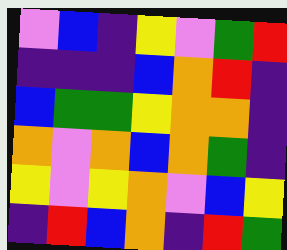[["violet", "blue", "indigo", "yellow", "violet", "green", "red"], ["indigo", "indigo", "indigo", "blue", "orange", "red", "indigo"], ["blue", "green", "green", "yellow", "orange", "orange", "indigo"], ["orange", "violet", "orange", "blue", "orange", "green", "indigo"], ["yellow", "violet", "yellow", "orange", "violet", "blue", "yellow"], ["indigo", "red", "blue", "orange", "indigo", "red", "green"]]